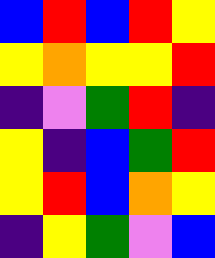[["blue", "red", "blue", "red", "yellow"], ["yellow", "orange", "yellow", "yellow", "red"], ["indigo", "violet", "green", "red", "indigo"], ["yellow", "indigo", "blue", "green", "red"], ["yellow", "red", "blue", "orange", "yellow"], ["indigo", "yellow", "green", "violet", "blue"]]